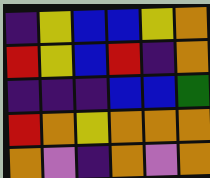[["indigo", "yellow", "blue", "blue", "yellow", "orange"], ["red", "yellow", "blue", "red", "indigo", "orange"], ["indigo", "indigo", "indigo", "blue", "blue", "green"], ["red", "orange", "yellow", "orange", "orange", "orange"], ["orange", "violet", "indigo", "orange", "violet", "orange"]]